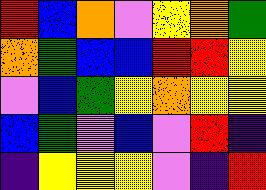[["red", "blue", "orange", "violet", "yellow", "orange", "green"], ["orange", "green", "blue", "blue", "red", "red", "yellow"], ["violet", "blue", "green", "yellow", "orange", "yellow", "yellow"], ["blue", "green", "violet", "blue", "violet", "red", "indigo"], ["indigo", "yellow", "yellow", "yellow", "violet", "indigo", "red"]]